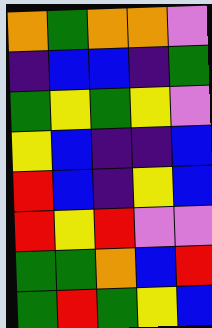[["orange", "green", "orange", "orange", "violet"], ["indigo", "blue", "blue", "indigo", "green"], ["green", "yellow", "green", "yellow", "violet"], ["yellow", "blue", "indigo", "indigo", "blue"], ["red", "blue", "indigo", "yellow", "blue"], ["red", "yellow", "red", "violet", "violet"], ["green", "green", "orange", "blue", "red"], ["green", "red", "green", "yellow", "blue"]]